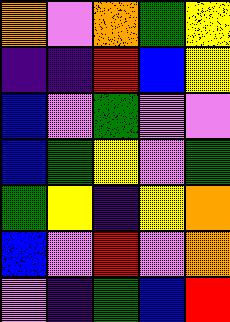[["orange", "violet", "orange", "green", "yellow"], ["indigo", "indigo", "red", "blue", "yellow"], ["blue", "violet", "green", "violet", "violet"], ["blue", "green", "yellow", "violet", "green"], ["green", "yellow", "indigo", "yellow", "orange"], ["blue", "violet", "red", "violet", "orange"], ["violet", "indigo", "green", "blue", "red"]]